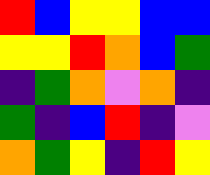[["red", "blue", "yellow", "yellow", "blue", "blue"], ["yellow", "yellow", "red", "orange", "blue", "green"], ["indigo", "green", "orange", "violet", "orange", "indigo"], ["green", "indigo", "blue", "red", "indigo", "violet"], ["orange", "green", "yellow", "indigo", "red", "yellow"]]